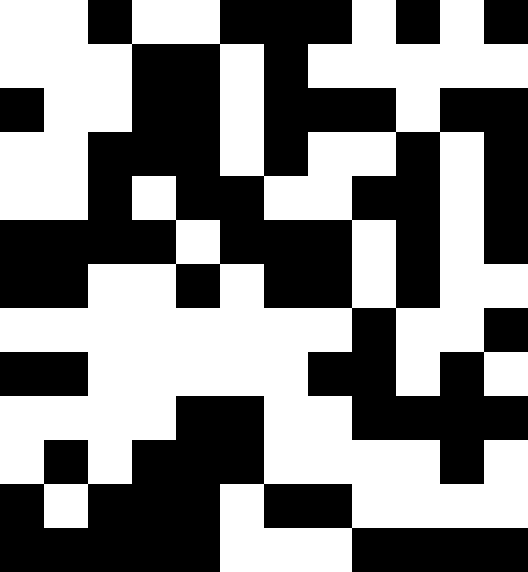[["white", "white", "black", "white", "white", "black", "black", "black", "white", "black", "white", "black"], ["white", "white", "white", "black", "black", "white", "black", "white", "white", "white", "white", "white"], ["black", "white", "white", "black", "black", "white", "black", "black", "black", "white", "black", "black"], ["white", "white", "black", "black", "black", "white", "black", "white", "white", "black", "white", "black"], ["white", "white", "black", "white", "black", "black", "white", "white", "black", "black", "white", "black"], ["black", "black", "black", "black", "white", "black", "black", "black", "white", "black", "white", "black"], ["black", "black", "white", "white", "black", "white", "black", "black", "white", "black", "white", "white"], ["white", "white", "white", "white", "white", "white", "white", "white", "black", "white", "white", "black"], ["black", "black", "white", "white", "white", "white", "white", "black", "black", "white", "black", "white"], ["white", "white", "white", "white", "black", "black", "white", "white", "black", "black", "black", "black"], ["white", "black", "white", "black", "black", "black", "white", "white", "white", "white", "black", "white"], ["black", "white", "black", "black", "black", "white", "black", "black", "white", "white", "white", "white"], ["black", "black", "black", "black", "black", "white", "white", "white", "black", "black", "black", "black"]]